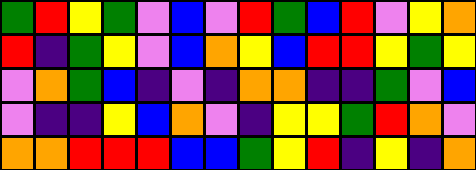[["green", "red", "yellow", "green", "violet", "blue", "violet", "red", "green", "blue", "red", "violet", "yellow", "orange"], ["red", "indigo", "green", "yellow", "violet", "blue", "orange", "yellow", "blue", "red", "red", "yellow", "green", "yellow"], ["violet", "orange", "green", "blue", "indigo", "violet", "indigo", "orange", "orange", "indigo", "indigo", "green", "violet", "blue"], ["violet", "indigo", "indigo", "yellow", "blue", "orange", "violet", "indigo", "yellow", "yellow", "green", "red", "orange", "violet"], ["orange", "orange", "red", "red", "red", "blue", "blue", "green", "yellow", "red", "indigo", "yellow", "indigo", "orange"]]